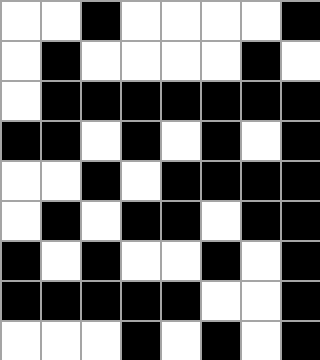[["white", "white", "black", "white", "white", "white", "white", "black"], ["white", "black", "white", "white", "white", "white", "black", "white"], ["white", "black", "black", "black", "black", "black", "black", "black"], ["black", "black", "white", "black", "white", "black", "white", "black"], ["white", "white", "black", "white", "black", "black", "black", "black"], ["white", "black", "white", "black", "black", "white", "black", "black"], ["black", "white", "black", "white", "white", "black", "white", "black"], ["black", "black", "black", "black", "black", "white", "white", "black"], ["white", "white", "white", "black", "white", "black", "white", "black"]]